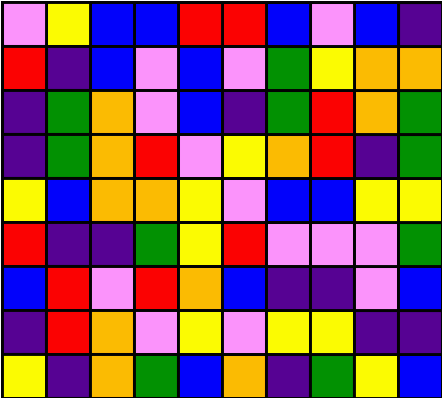[["violet", "yellow", "blue", "blue", "red", "red", "blue", "violet", "blue", "indigo"], ["red", "indigo", "blue", "violet", "blue", "violet", "green", "yellow", "orange", "orange"], ["indigo", "green", "orange", "violet", "blue", "indigo", "green", "red", "orange", "green"], ["indigo", "green", "orange", "red", "violet", "yellow", "orange", "red", "indigo", "green"], ["yellow", "blue", "orange", "orange", "yellow", "violet", "blue", "blue", "yellow", "yellow"], ["red", "indigo", "indigo", "green", "yellow", "red", "violet", "violet", "violet", "green"], ["blue", "red", "violet", "red", "orange", "blue", "indigo", "indigo", "violet", "blue"], ["indigo", "red", "orange", "violet", "yellow", "violet", "yellow", "yellow", "indigo", "indigo"], ["yellow", "indigo", "orange", "green", "blue", "orange", "indigo", "green", "yellow", "blue"]]